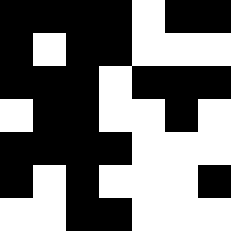[["black", "black", "black", "black", "white", "black", "black"], ["black", "white", "black", "black", "white", "white", "white"], ["black", "black", "black", "white", "black", "black", "black"], ["white", "black", "black", "white", "white", "black", "white"], ["black", "black", "black", "black", "white", "white", "white"], ["black", "white", "black", "white", "white", "white", "black"], ["white", "white", "black", "black", "white", "white", "white"]]